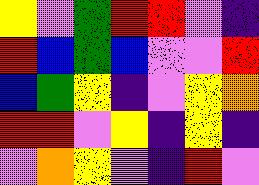[["yellow", "violet", "green", "red", "red", "violet", "indigo"], ["red", "blue", "green", "blue", "violet", "violet", "red"], ["blue", "green", "yellow", "indigo", "violet", "yellow", "orange"], ["red", "red", "violet", "yellow", "indigo", "yellow", "indigo"], ["violet", "orange", "yellow", "violet", "indigo", "red", "violet"]]